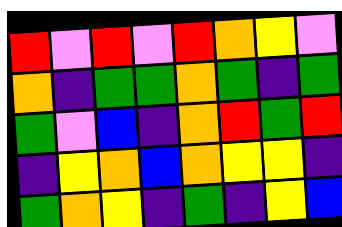[["red", "violet", "red", "violet", "red", "orange", "yellow", "violet"], ["orange", "indigo", "green", "green", "orange", "green", "indigo", "green"], ["green", "violet", "blue", "indigo", "orange", "red", "green", "red"], ["indigo", "yellow", "orange", "blue", "orange", "yellow", "yellow", "indigo"], ["green", "orange", "yellow", "indigo", "green", "indigo", "yellow", "blue"]]